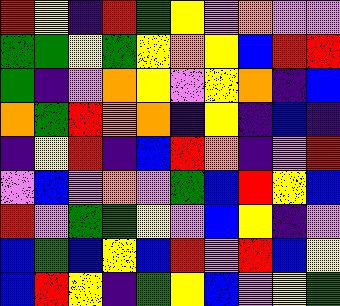[["red", "yellow", "indigo", "red", "green", "yellow", "violet", "orange", "violet", "violet"], ["green", "green", "yellow", "green", "yellow", "orange", "yellow", "blue", "red", "red"], ["green", "indigo", "violet", "orange", "yellow", "violet", "yellow", "orange", "indigo", "blue"], ["orange", "green", "red", "orange", "orange", "indigo", "yellow", "indigo", "blue", "indigo"], ["indigo", "yellow", "red", "indigo", "blue", "red", "orange", "indigo", "violet", "red"], ["violet", "blue", "violet", "orange", "violet", "green", "blue", "red", "yellow", "blue"], ["red", "violet", "green", "green", "yellow", "violet", "blue", "yellow", "indigo", "violet"], ["blue", "green", "blue", "yellow", "blue", "red", "violet", "red", "blue", "yellow"], ["blue", "red", "yellow", "indigo", "green", "yellow", "blue", "violet", "yellow", "green"]]